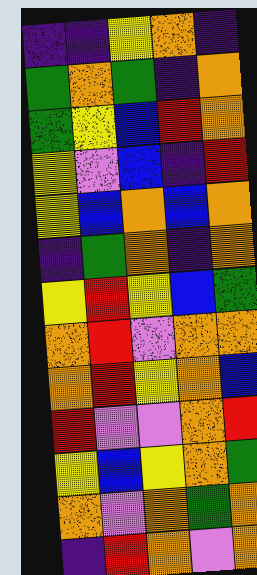[["indigo", "indigo", "yellow", "orange", "indigo"], ["green", "orange", "green", "indigo", "orange"], ["green", "yellow", "blue", "red", "orange"], ["yellow", "violet", "blue", "indigo", "red"], ["yellow", "blue", "orange", "blue", "orange"], ["indigo", "green", "orange", "indigo", "orange"], ["yellow", "red", "yellow", "blue", "green"], ["orange", "red", "violet", "orange", "orange"], ["orange", "red", "yellow", "orange", "blue"], ["red", "violet", "violet", "orange", "red"], ["yellow", "blue", "yellow", "orange", "green"], ["orange", "violet", "orange", "green", "orange"], ["indigo", "red", "orange", "violet", "orange"]]